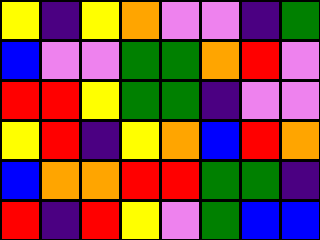[["yellow", "indigo", "yellow", "orange", "violet", "violet", "indigo", "green"], ["blue", "violet", "violet", "green", "green", "orange", "red", "violet"], ["red", "red", "yellow", "green", "green", "indigo", "violet", "violet"], ["yellow", "red", "indigo", "yellow", "orange", "blue", "red", "orange"], ["blue", "orange", "orange", "red", "red", "green", "green", "indigo"], ["red", "indigo", "red", "yellow", "violet", "green", "blue", "blue"]]